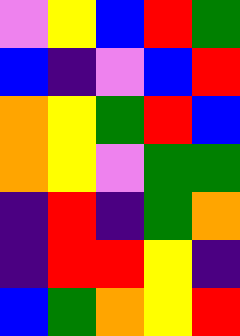[["violet", "yellow", "blue", "red", "green"], ["blue", "indigo", "violet", "blue", "red"], ["orange", "yellow", "green", "red", "blue"], ["orange", "yellow", "violet", "green", "green"], ["indigo", "red", "indigo", "green", "orange"], ["indigo", "red", "red", "yellow", "indigo"], ["blue", "green", "orange", "yellow", "red"]]